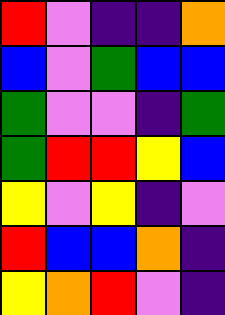[["red", "violet", "indigo", "indigo", "orange"], ["blue", "violet", "green", "blue", "blue"], ["green", "violet", "violet", "indigo", "green"], ["green", "red", "red", "yellow", "blue"], ["yellow", "violet", "yellow", "indigo", "violet"], ["red", "blue", "blue", "orange", "indigo"], ["yellow", "orange", "red", "violet", "indigo"]]